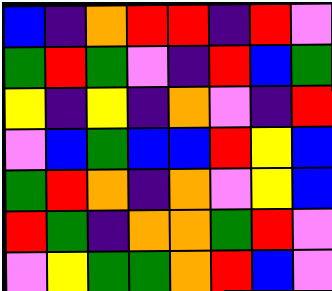[["blue", "indigo", "orange", "red", "red", "indigo", "red", "violet"], ["green", "red", "green", "violet", "indigo", "red", "blue", "green"], ["yellow", "indigo", "yellow", "indigo", "orange", "violet", "indigo", "red"], ["violet", "blue", "green", "blue", "blue", "red", "yellow", "blue"], ["green", "red", "orange", "indigo", "orange", "violet", "yellow", "blue"], ["red", "green", "indigo", "orange", "orange", "green", "red", "violet"], ["violet", "yellow", "green", "green", "orange", "red", "blue", "violet"]]